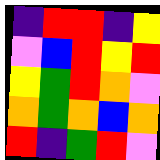[["indigo", "red", "red", "indigo", "yellow"], ["violet", "blue", "red", "yellow", "red"], ["yellow", "green", "red", "orange", "violet"], ["orange", "green", "orange", "blue", "orange"], ["red", "indigo", "green", "red", "violet"]]